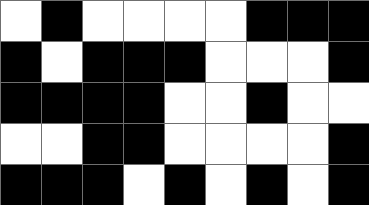[["white", "black", "white", "white", "white", "white", "black", "black", "black"], ["black", "white", "black", "black", "black", "white", "white", "white", "black"], ["black", "black", "black", "black", "white", "white", "black", "white", "white"], ["white", "white", "black", "black", "white", "white", "white", "white", "black"], ["black", "black", "black", "white", "black", "white", "black", "white", "black"]]